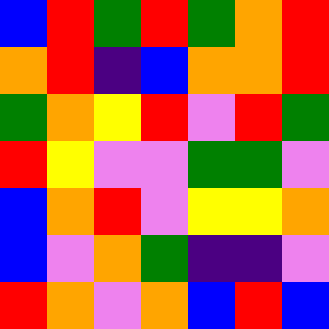[["blue", "red", "green", "red", "green", "orange", "red"], ["orange", "red", "indigo", "blue", "orange", "orange", "red"], ["green", "orange", "yellow", "red", "violet", "red", "green"], ["red", "yellow", "violet", "violet", "green", "green", "violet"], ["blue", "orange", "red", "violet", "yellow", "yellow", "orange"], ["blue", "violet", "orange", "green", "indigo", "indigo", "violet"], ["red", "orange", "violet", "orange", "blue", "red", "blue"]]